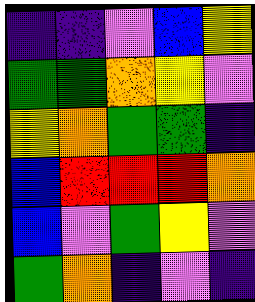[["indigo", "indigo", "violet", "blue", "yellow"], ["green", "green", "orange", "yellow", "violet"], ["yellow", "orange", "green", "green", "indigo"], ["blue", "red", "red", "red", "orange"], ["blue", "violet", "green", "yellow", "violet"], ["green", "orange", "indigo", "violet", "indigo"]]